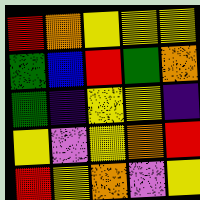[["red", "orange", "yellow", "yellow", "yellow"], ["green", "blue", "red", "green", "orange"], ["green", "indigo", "yellow", "yellow", "indigo"], ["yellow", "violet", "yellow", "orange", "red"], ["red", "yellow", "orange", "violet", "yellow"]]